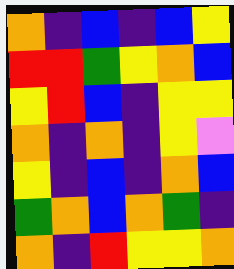[["orange", "indigo", "blue", "indigo", "blue", "yellow"], ["red", "red", "green", "yellow", "orange", "blue"], ["yellow", "red", "blue", "indigo", "yellow", "yellow"], ["orange", "indigo", "orange", "indigo", "yellow", "violet"], ["yellow", "indigo", "blue", "indigo", "orange", "blue"], ["green", "orange", "blue", "orange", "green", "indigo"], ["orange", "indigo", "red", "yellow", "yellow", "orange"]]